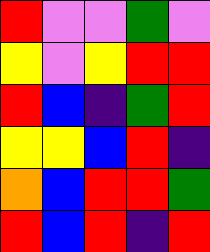[["red", "violet", "violet", "green", "violet"], ["yellow", "violet", "yellow", "red", "red"], ["red", "blue", "indigo", "green", "red"], ["yellow", "yellow", "blue", "red", "indigo"], ["orange", "blue", "red", "red", "green"], ["red", "blue", "red", "indigo", "red"]]